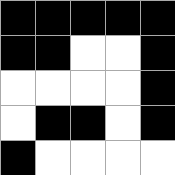[["black", "black", "black", "black", "black"], ["black", "black", "white", "white", "black"], ["white", "white", "white", "white", "black"], ["white", "black", "black", "white", "black"], ["black", "white", "white", "white", "white"]]